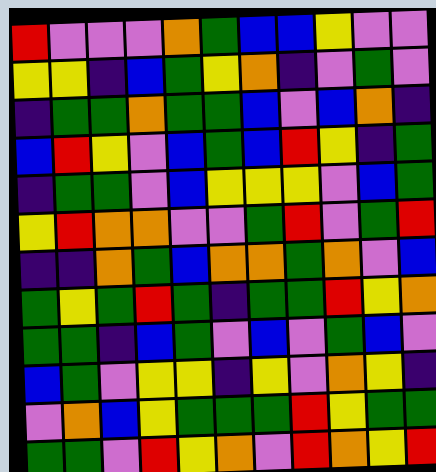[["red", "violet", "violet", "violet", "orange", "green", "blue", "blue", "yellow", "violet", "violet"], ["yellow", "yellow", "indigo", "blue", "green", "yellow", "orange", "indigo", "violet", "green", "violet"], ["indigo", "green", "green", "orange", "green", "green", "blue", "violet", "blue", "orange", "indigo"], ["blue", "red", "yellow", "violet", "blue", "green", "blue", "red", "yellow", "indigo", "green"], ["indigo", "green", "green", "violet", "blue", "yellow", "yellow", "yellow", "violet", "blue", "green"], ["yellow", "red", "orange", "orange", "violet", "violet", "green", "red", "violet", "green", "red"], ["indigo", "indigo", "orange", "green", "blue", "orange", "orange", "green", "orange", "violet", "blue"], ["green", "yellow", "green", "red", "green", "indigo", "green", "green", "red", "yellow", "orange"], ["green", "green", "indigo", "blue", "green", "violet", "blue", "violet", "green", "blue", "violet"], ["blue", "green", "violet", "yellow", "yellow", "indigo", "yellow", "violet", "orange", "yellow", "indigo"], ["violet", "orange", "blue", "yellow", "green", "green", "green", "red", "yellow", "green", "green"], ["green", "green", "violet", "red", "yellow", "orange", "violet", "red", "orange", "yellow", "red"]]